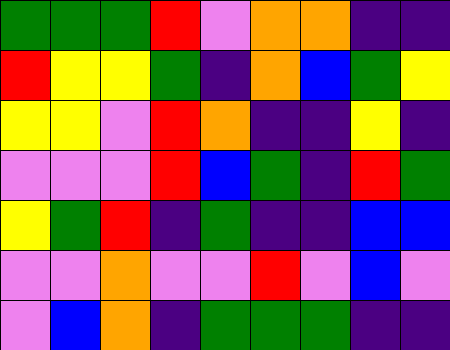[["green", "green", "green", "red", "violet", "orange", "orange", "indigo", "indigo"], ["red", "yellow", "yellow", "green", "indigo", "orange", "blue", "green", "yellow"], ["yellow", "yellow", "violet", "red", "orange", "indigo", "indigo", "yellow", "indigo"], ["violet", "violet", "violet", "red", "blue", "green", "indigo", "red", "green"], ["yellow", "green", "red", "indigo", "green", "indigo", "indigo", "blue", "blue"], ["violet", "violet", "orange", "violet", "violet", "red", "violet", "blue", "violet"], ["violet", "blue", "orange", "indigo", "green", "green", "green", "indigo", "indigo"]]